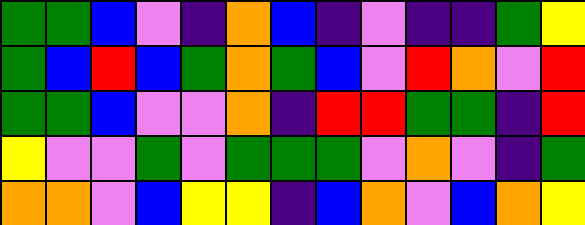[["green", "green", "blue", "violet", "indigo", "orange", "blue", "indigo", "violet", "indigo", "indigo", "green", "yellow"], ["green", "blue", "red", "blue", "green", "orange", "green", "blue", "violet", "red", "orange", "violet", "red"], ["green", "green", "blue", "violet", "violet", "orange", "indigo", "red", "red", "green", "green", "indigo", "red"], ["yellow", "violet", "violet", "green", "violet", "green", "green", "green", "violet", "orange", "violet", "indigo", "green"], ["orange", "orange", "violet", "blue", "yellow", "yellow", "indigo", "blue", "orange", "violet", "blue", "orange", "yellow"]]